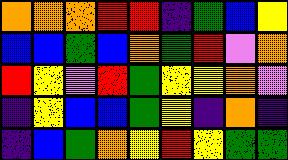[["orange", "orange", "orange", "red", "red", "indigo", "green", "blue", "yellow"], ["blue", "blue", "green", "blue", "orange", "green", "red", "violet", "orange"], ["red", "yellow", "violet", "red", "green", "yellow", "yellow", "orange", "violet"], ["indigo", "yellow", "blue", "blue", "green", "yellow", "indigo", "orange", "indigo"], ["indigo", "blue", "green", "orange", "yellow", "red", "yellow", "green", "green"]]